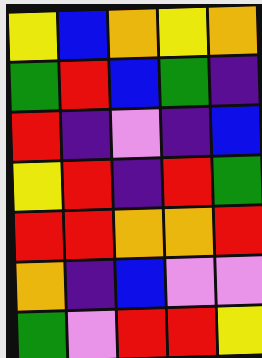[["yellow", "blue", "orange", "yellow", "orange"], ["green", "red", "blue", "green", "indigo"], ["red", "indigo", "violet", "indigo", "blue"], ["yellow", "red", "indigo", "red", "green"], ["red", "red", "orange", "orange", "red"], ["orange", "indigo", "blue", "violet", "violet"], ["green", "violet", "red", "red", "yellow"]]